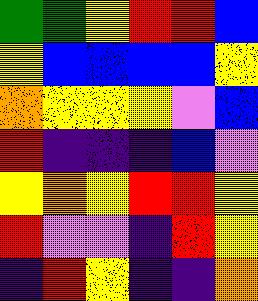[["green", "green", "yellow", "red", "red", "blue"], ["yellow", "blue", "blue", "blue", "blue", "yellow"], ["orange", "yellow", "yellow", "yellow", "violet", "blue"], ["red", "indigo", "indigo", "indigo", "blue", "violet"], ["yellow", "orange", "yellow", "red", "red", "yellow"], ["red", "violet", "violet", "indigo", "red", "yellow"], ["indigo", "red", "yellow", "indigo", "indigo", "orange"]]